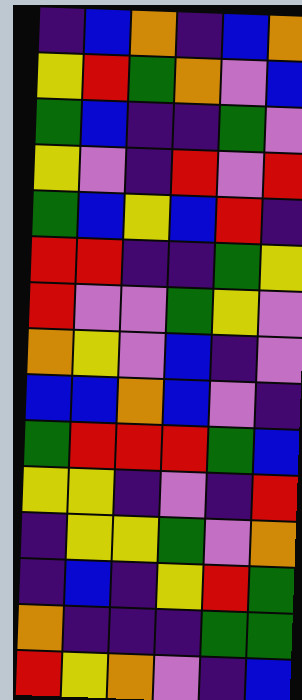[["indigo", "blue", "orange", "indigo", "blue", "orange"], ["yellow", "red", "green", "orange", "violet", "blue"], ["green", "blue", "indigo", "indigo", "green", "violet"], ["yellow", "violet", "indigo", "red", "violet", "red"], ["green", "blue", "yellow", "blue", "red", "indigo"], ["red", "red", "indigo", "indigo", "green", "yellow"], ["red", "violet", "violet", "green", "yellow", "violet"], ["orange", "yellow", "violet", "blue", "indigo", "violet"], ["blue", "blue", "orange", "blue", "violet", "indigo"], ["green", "red", "red", "red", "green", "blue"], ["yellow", "yellow", "indigo", "violet", "indigo", "red"], ["indigo", "yellow", "yellow", "green", "violet", "orange"], ["indigo", "blue", "indigo", "yellow", "red", "green"], ["orange", "indigo", "indigo", "indigo", "green", "green"], ["red", "yellow", "orange", "violet", "indigo", "blue"]]